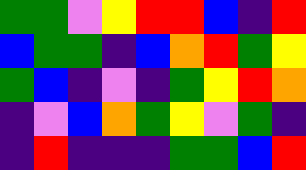[["green", "green", "violet", "yellow", "red", "red", "blue", "indigo", "red"], ["blue", "green", "green", "indigo", "blue", "orange", "red", "green", "yellow"], ["green", "blue", "indigo", "violet", "indigo", "green", "yellow", "red", "orange"], ["indigo", "violet", "blue", "orange", "green", "yellow", "violet", "green", "indigo"], ["indigo", "red", "indigo", "indigo", "indigo", "green", "green", "blue", "red"]]